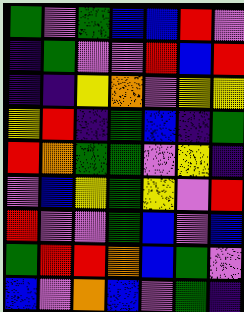[["green", "violet", "green", "blue", "blue", "red", "violet"], ["indigo", "green", "violet", "violet", "red", "blue", "red"], ["indigo", "indigo", "yellow", "orange", "violet", "yellow", "yellow"], ["yellow", "red", "indigo", "green", "blue", "indigo", "green"], ["red", "orange", "green", "green", "violet", "yellow", "indigo"], ["violet", "blue", "yellow", "green", "yellow", "violet", "red"], ["red", "violet", "violet", "green", "blue", "violet", "blue"], ["green", "red", "red", "orange", "blue", "green", "violet"], ["blue", "violet", "orange", "blue", "violet", "green", "indigo"]]